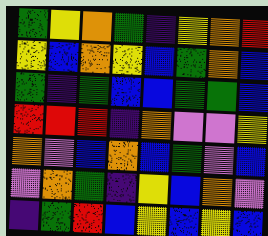[["green", "yellow", "orange", "green", "indigo", "yellow", "orange", "red"], ["yellow", "blue", "orange", "yellow", "blue", "green", "orange", "blue"], ["green", "indigo", "green", "blue", "blue", "green", "green", "blue"], ["red", "red", "red", "indigo", "orange", "violet", "violet", "yellow"], ["orange", "violet", "blue", "orange", "blue", "green", "violet", "blue"], ["violet", "orange", "green", "indigo", "yellow", "blue", "orange", "violet"], ["indigo", "green", "red", "blue", "yellow", "blue", "yellow", "blue"]]